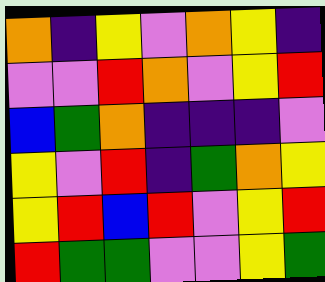[["orange", "indigo", "yellow", "violet", "orange", "yellow", "indigo"], ["violet", "violet", "red", "orange", "violet", "yellow", "red"], ["blue", "green", "orange", "indigo", "indigo", "indigo", "violet"], ["yellow", "violet", "red", "indigo", "green", "orange", "yellow"], ["yellow", "red", "blue", "red", "violet", "yellow", "red"], ["red", "green", "green", "violet", "violet", "yellow", "green"]]